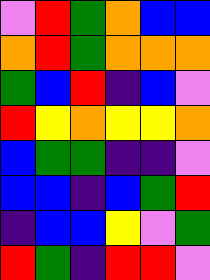[["violet", "red", "green", "orange", "blue", "blue"], ["orange", "red", "green", "orange", "orange", "orange"], ["green", "blue", "red", "indigo", "blue", "violet"], ["red", "yellow", "orange", "yellow", "yellow", "orange"], ["blue", "green", "green", "indigo", "indigo", "violet"], ["blue", "blue", "indigo", "blue", "green", "red"], ["indigo", "blue", "blue", "yellow", "violet", "green"], ["red", "green", "indigo", "red", "red", "violet"]]